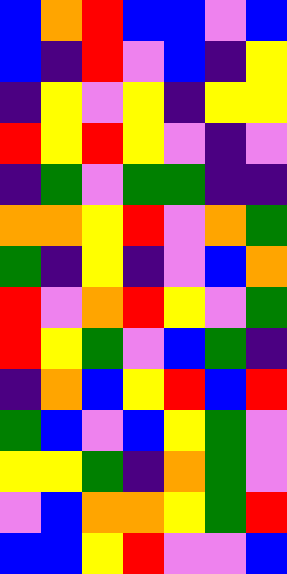[["blue", "orange", "red", "blue", "blue", "violet", "blue"], ["blue", "indigo", "red", "violet", "blue", "indigo", "yellow"], ["indigo", "yellow", "violet", "yellow", "indigo", "yellow", "yellow"], ["red", "yellow", "red", "yellow", "violet", "indigo", "violet"], ["indigo", "green", "violet", "green", "green", "indigo", "indigo"], ["orange", "orange", "yellow", "red", "violet", "orange", "green"], ["green", "indigo", "yellow", "indigo", "violet", "blue", "orange"], ["red", "violet", "orange", "red", "yellow", "violet", "green"], ["red", "yellow", "green", "violet", "blue", "green", "indigo"], ["indigo", "orange", "blue", "yellow", "red", "blue", "red"], ["green", "blue", "violet", "blue", "yellow", "green", "violet"], ["yellow", "yellow", "green", "indigo", "orange", "green", "violet"], ["violet", "blue", "orange", "orange", "yellow", "green", "red"], ["blue", "blue", "yellow", "red", "violet", "violet", "blue"]]